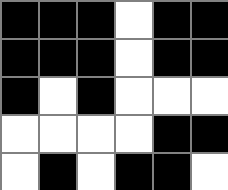[["black", "black", "black", "white", "black", "black"], ["black", "black", "black", "white", "black", "black"], ["black", "white", "black", "white", "white", "white"], ["white", "white", "white", "white", "black", "black"], ["white", "black", "white", "black", "black", "white"]]